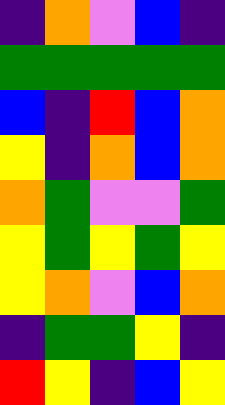[["indigo", "orange", "violet", "blue", "indigo"], ["green", "green", "green", "green", "green"], ["blue", "indigo", "red", "blue", "orange"], ["yellow", "indigo", "orange", "blue", "orange"], ["orange", "green", "violet", "violet", "green"], ["yellow", "green", "yellow", "green", "yellow"], ["yellow", "orange", "violet", "blue", "orange"], ["indigo", "green", "green", "yellow", "indigo"], ["red", "yellow", "indigo", "blue", "yellow"]]